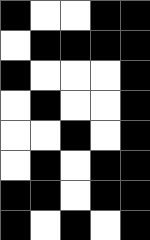[["black", "white", "white", "black", "black"], ["white", "black", "black", "black", "black"], ["black", "white", "white", "white", "black"], ["white", "black", "white", "white", "black"], ["white", "white", "black", "white", "black"], ["white", "black", "white", "black", "black"], ["black", "black", "white", "black", "black"], ["black", "white", "black", "white", "black"]]